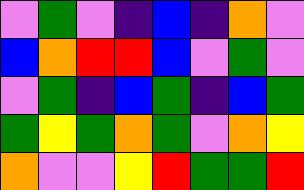[["violet", "green", "violet", "indigo", "blue", "indigo", "orange", "violet"], ["blue", "orange", "red", "red", "blue", "violet", "green", "violet"], ["violet", "green", "indigo", "blue", "green", "indigo", "blue", "green"], ["green", "yellow", "green", "orange", "green", "violet", "orange", "yellow"], ["orange", "violet", "violet", "yellow", "red", "green", "green", "red"]]